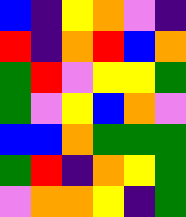[["blue", "indigo", "yellow", "orange", "violet", "indigo"], ["red", "indigo", "orange", "red", "blue", "orange"], ["green", "red", "violet", "yellow", "yellow", "green"], ["green", "violet", "yellow", "blue", "orange", "violet"], ["blue", "blue", "orange", "green", "green", "green"], ["green", "red", "indigo", "orange", "yellow", "green"], ["violet", "orange", "orange", "yellow", "indigo", "green"]]